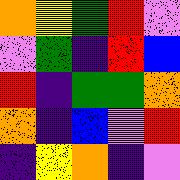[["orange", "yellow", "green", "red", "violet"], ["violet", "green", "indigo", "red", "blue"], ["red", "indigo", "green", "green", "orange"], ["orange", "indigo", "blue", "violet", "red"], ["indigo", "yellow", "orange", "indigo", "violet"]]